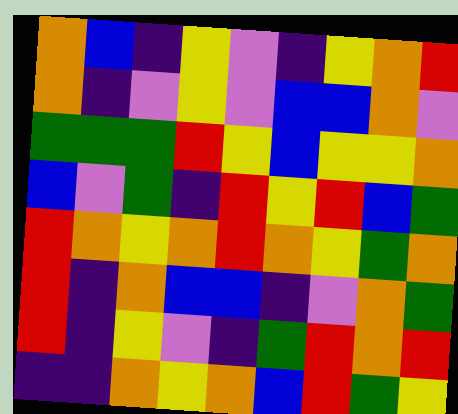[["orange", "blue", "indigo", "yellow", "violet", "indigo", "yellow", "orange", "red"], ["orange", "indigo", "violet", "yellow", "violet", "blue", "blue", "orange", "violet"], ["green", "green", "green", "red", "yellow", "blue", "yellow", "yellow", "orange"], ["blue", "violet", "green", "indigo", "red", "yellow", "red", "blue", "green"], ["red", "orange", "yellow", "orange", "red", "orange", "yellow", "green", "orange"], ["red", "indigo", "orange", "blue", "blue", "indigo", "violet", "orange", "green"], ["red", "indigo", "yellow", "violet", "indigo", "green", "red", "orange", "red"], ["indigo", "indigo", "orange", "yellow", "orange", "blue", "red", "green", "yellow"]]